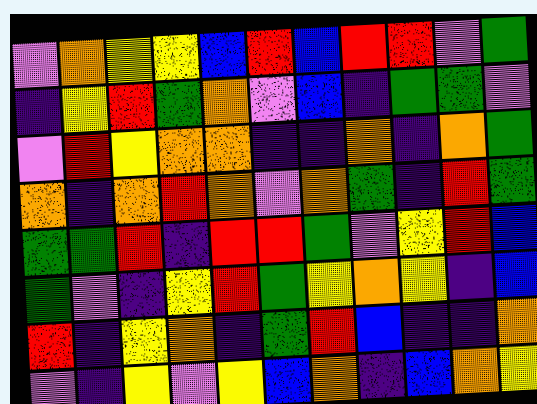[["violet", "orange", "yellow", "yellow", "blue", "red", "blue", "red", "red", "violet", "green"], ["indigo", "yellow", "red", "green", "orange", "violet", "blue", "indigo", "green", "green", "violet"], ["violet", "red", "yellow", "orange", "orange", "indigo", "indigo", "orange", "indigo", "orange", "green"], ["orange", "indigo", "orange", "red", "orange", "violet", "orange", "green", "indigo", "red", "green"], ["green", "green", "red", "indigo", "red", "red", "green", "violet", "yellow", "red", "blue"], ["green", "violet", "indigo", "yellow", "red", "green", "yellow", "orange", "yellow", "indigo", "blue"], ["red", "indigo", "yellow", "orange", "indigo", "green", "red", "blue", "indigo", "indigo", "orange"], ["violet", "indigo", "yellow", "violet", "yellow", "blue", "orange", "indigo", "blue", "orange", "yellow"]]